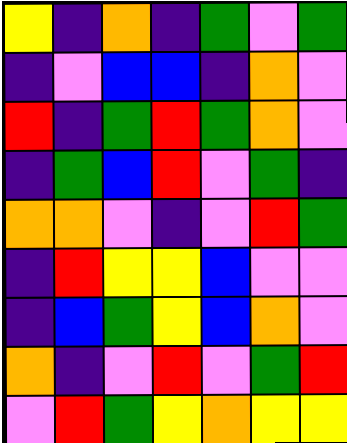[["yellow", "indigo", "orange", "indigo", "green", "violet", "green"], ["indigo", "violet", "blue", "blue", "indigo", "orange", "violet"], ["red", "indigo", "green", "red", "green", "orange", "violet"], ["indigo", "green", "blue", "red", "violet", "green", "indigo"], ["orange", "orange", "violet", "indigo", "violet", "red", "green"], ["indigo", "red", "yellow", "yellow", "blue", "violet", "violet"], ["indigo", "blue", "green", "yellow", "blue", "orange", "violet"], ["orange", "indigo", "violet", "red", "violet", "green", "red"], ["violet", "red", "green", "yellow", "orange", "yellow", "yellow"]]